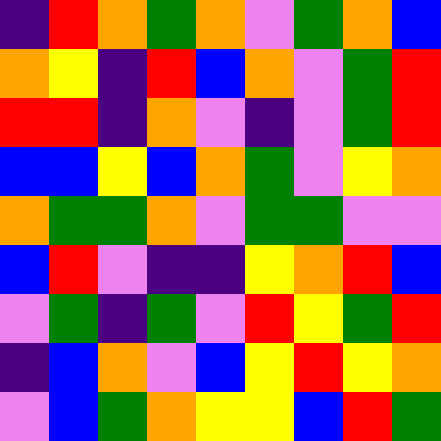[["indigo", "red", "orange", "green", "orange", "violet", "green", "orange", "blue"], ["orange", "yellow", "indigo", "red", "blue", "orange", "violet", "green", "red"], ["red", "red", "indigo", "orange", "violet", "indigo", "violet", "green", "red"], ["blue", "blue", "yellow", "blue", "orange", "green", "violet", "yellow", "orange"], ["orange", "green", "green", "orange", "violet", "green", "green", "violet", "violet"], ["blue", "red", "violet", "indigo", "indigo", "yellow", "orange", "red", "blue"], ["violet", "green", "indigo", "green", "violet", "red", "yellow", "green", "red"], ["indigo", "blue", "orange", "violet", "blue", "yellow", "red", "yellow", "orange"], ["violet", "blue", "green", "orange", "yellow", "yellow", "blue", "red", "green"]]